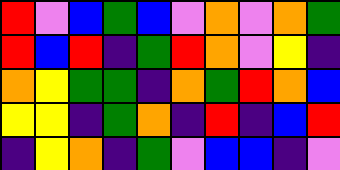[["red", "violet", "blue", "green", "blue", "violet", "orange", "violet", "orange", "green"], ["red", "blue", "red", "indigo", "green", "red", "orange", "violet", "yellow", "indigo"], ["orange", "yellow", "green", "green", "indigo", "orange", "green", "red", "orange", "blue"], ["yellow", "yellow", "indigo", "green", "orange", "indigo", "red", "indigo", "blue", "red"], ["indigo", "yellow", "orange", "indigo", "green", "violet", "blue", "blue", "indigo", "violet"]]